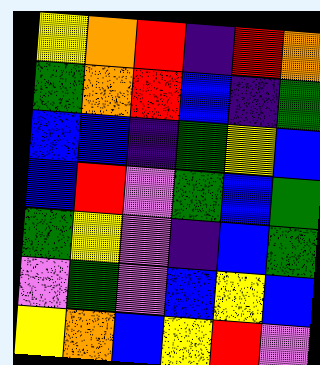[["yellow", "orange", "red", "indigo", "red", "orange"], ["green", "orange", "red", "blue", "indigo", "green"], ["blue", "blue", "indigo", "green", "yellow", "blue"], ["blue", "red", "violet", "green", "blue", "green"], ["green", "yellow", "violet", "indigo", "blue", "green"], ["violet", "green", "violet", "blue", "yellow", "blue"], ["yellow", "orange", "blue", "yellow", "red", "violet"]]